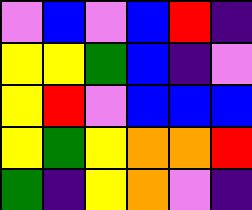[["violet", "blue", "violet", "blue", "red", "indigo"], ["yellow", "yellow", "green", "blue", "indigo", "violet"], ["yellow", "red", "violet", "blue", "blue", "blue"], ["yellow", "green", "yellow", "orange", "orange", "red"], ["green", "indigo", "yellow", "orange", "violet", "indigo"]]